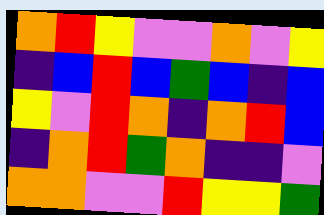[["orange", "red", "yellow", "violet", "violet", "orange", "violet", "yellow"], ["indigo", "blue", "red", "blue", "green", "blue", "indigo", "blue"], ["yellow", "violet", "red", "orange", "indigo", "orange", "red", "blue"], ["indigo", "orange", "red", "green", "orange", "indigo", "indigo", "violet"], ["orange", "orange", "violet", "violet", "red", "yellow", "yellow", "green"]]